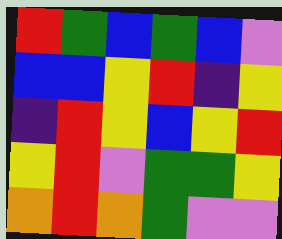[["red", "green", "blue", "green", "blue", "violet"], ["blue", "blue", "yellow", "red", "indigo", "yellow"], ["indigo", "red", "yellow", "blue", "yellow", "red"], ["yellow", "red", "violet", "green", "green", "yellow"], ["orange", "red", "orange", "green", "violet", "violet"]]